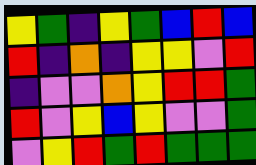[["yellow", "green", "indigo", "yellow", "green", "blue", "red", "blue"], ["red", "indigo", "orange", "indigo", "yellow", "yellow", "violet", "red"], ["indigo", "violet", "violet", "orange", "yellow", "red", "red", "green"], ["red", "violet", "yellow", "blue", "yellow", "violet", "violet", "green"], ["violet", "yellow", "red", "green", "red", "green", "green", "green"]]